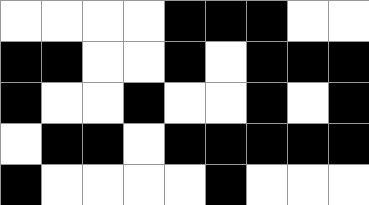[["white", "white", "white", "white", "black", "black", "black", "white", "white"], ["black", "black", "white", "white", "black", "white", "black", "black", "black"], ["black", "white", "white", "black", "white", "white", "black", "white", "black"], ["white", "black", "black", "white", "black", "black", "black", "black", "black"], ["black", "white", "white", "white", "white", "black", "white", "white", "white"]]